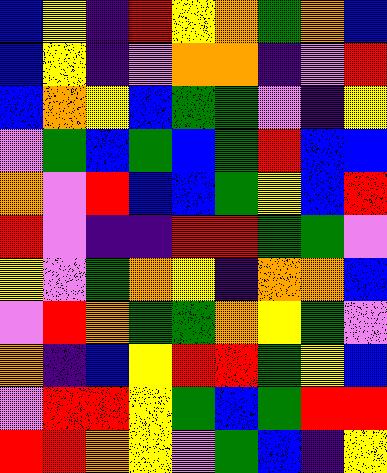[["blue", "yellow", "indigo", "red", "yellow", "orange", "green", "orange", "blue"], ["blue", "yellow", "indigo", "violet", "orange", "orange", "indigo", "violet", "red"], ["blue", "orange", "yellow", "blue", "green", "green", "violet", "indigo", "yellow"], ["violet", "green", "blue", "green", "blue", "green", "red", "blue", "blue"], ["orange", "violet", "red", "blue", "blue", "green", "yellow", "blue", "red"], ["red", "violet", "indigo", "indigo", "red", "red", "green", "green", "violet"], ["yellow", "violet", "green", "orange", "yellow", "indigo", "orange", "orange", "blue"], ["violet", "red", "orange", "green", "green", "orange", "yellow", "green", "violet"], ["orange", "indigo", "blue", "yellow", "red", "red", "green", "yellow", "blue"], ["violet", "red", "red", "yellow", "green", "blue", "green", "red", "red"], ["red", "red", "orange", "yellow", "violet", "green", "blue", "indigo", "yellow"]]